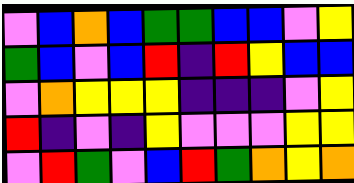[["violet", "blue", "orange", "blue", "green", "green", "blue", "blue", "violet", "yellow"], ["green", "blue", "violet", "blue", "red", "indigo", "red", "yellow", "blue", "blue"], ["violet", "orange", "yellow", "yellow", "yellow", "indigo", "indigo", "indigo", "violet", "yellow"], ["red", "indigo", "violet", "indigo", "yellow", "violet", "violet", "violet", "yellow", "yellow"], ["violet", "red", "green", "violet", "blue", "red", "green", "orange", "yellow", "orange"]]